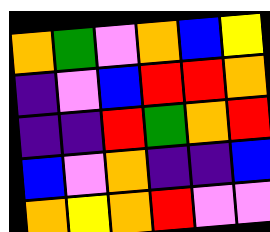[["orange", "green", "violet", "orange", "blue", "yellow"], ["indigo", "violet", "blue", "red", "red", "orange"], ["indigo", "indigo", "red", "green", "orange", "red"], ["blue", "violet", "orange", "indigo", "indigo", "blue"], ["orange", "yellow", "orange", "red", "violet", "violet"]]